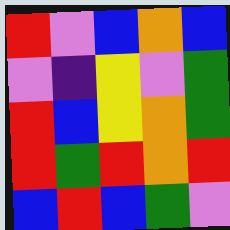[["red", "violet", "blue", "orange", "blue"], ["violet", "indigo", "yellow", "violet", "green"], ["red", "blue", "yellow", "orange", "green"], ["red", "green", "red", "orange", "red"], ["blue", "red", "blue", "green", "violet"]]